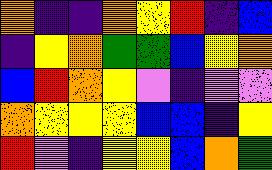[["orange", "indigo", "indigo", "orange", "yellow", "red", "indigo", "blue"], ["indigo", "yellow", "orange", "green", "green", "blue", "yellow", "orange"], ["blue", "red", "orange", "yellow", "violet", "indigo", "violet", "violet"], ["orange", "yellow", "yellow", "yellow", "blue", "blue", "indigo", "yellow"], ["red", "violet", "indigo", "yellow", "yellow", "blue", "orange", "green"]]